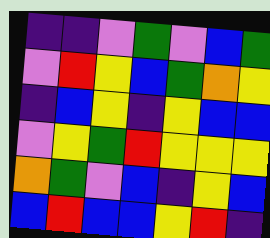[["indigo", "indigo", "violet", "green", "violet", "blue", "green"], ["violet", "red", "yellow", "blue", "green", "orange", "yellow"], ["indigo", "blue", "yellow", "indigo", "yellow", "blue", "blue"], ["violet", "yellow", "green", "red", "yellow", "yellow", "yellow"], ["orange", "green", "violet", "blue", "indigo", "yellow", "blue"], ["blue", "red", "blue", "blue", "yellow", "red", "indigo"]]